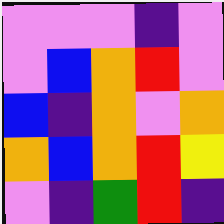[["violet", "violet", "violet", "indigo", "violet"], ["violet", "blue", "orange", "red", "violet"], ["blue", "indigo", "orange", "violet", "orange"], ["orange", "blue", "orange", "red", "yellow"], ["violet", "indigo", "green", "red", "indigo"]]